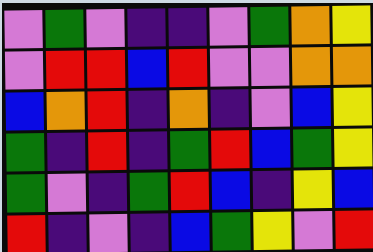[["violet", "green", "violet", "indigo", "indigo", "violet", "green", "orange", "yellow"], ["violet", "red", "red", "blue", "red", "violet", "violet", "orange", "orange"], ["blue", "orange", "red", "indigo", "orange", "indigo", "violet", "blue", "yellow"], ["green", "indigo", "red", "indigo", "green", "red", "blue", "green", "yellow"], ["green", "violet", "indigo", "green", "red", "blue", "indigo", "yellow", "blue"], ["red", "indigo", "violet", "indigo", "blue", "green", "yellow", "violet", "red"]]